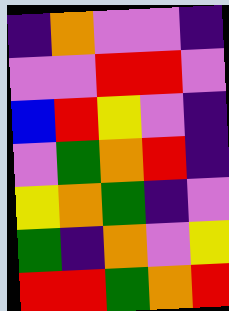[["indigo", "orange", "violet", "violet", "indigo"], ["violet", "violet", "red", "red", "violet"], ["blue", "red", "yellow", "violet", "indigo"], ["violet", "green", "orange", "red", "indigo"], ["yellow", "orange", "green", "indigo", "violet"], ["green", "indigo", "orange", "violet", "yellow"], ["red", "red", "green", "orange", "red"]]